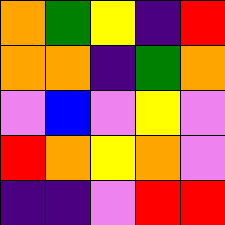[["orange", "green", "yellow", "indigo", "red"], ["orange", "orange", "indigo", "green", "orange"], ["violet", "blue", "violet", "yellow", "violet"], ["red", "orange", "yellow", "orange", "violet"], ["indigo", "indigo", "violet", "red", "red"]]